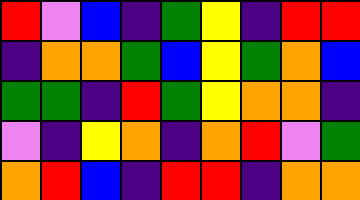[["red", "violet", "blue", "indigo", "green", "yellow", "indigo", "red", "red"], ["indigo", "orange", "orange", "green", "blue", "yellow", "green", "orange", "blue"], ["green", "green", "indigo", "red", "green", "yellow", "orange", "orange", "indigo"], ["violet", "indigo", "yellow", "orange", "indigo", "orange", "red", "violet", "green"], ["orange", "red", "blue", "indigo", "red", "red", "indigo", "orange", "orange"]]